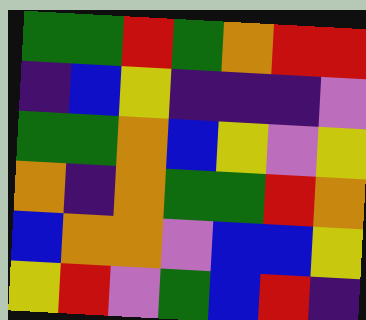[["green", "green", "red", "green", "orange", "red", "red"], ["indigo", "blue", "yellow", "indigo", "indigo", "indigo", "violet"], ["green", "green", "orange", "blue", "yellow", "violet", "yellow"], ["orange", "indigo", "orange", "green", "green", "red", "orange"], ["blue", "orange", "orange", "violet", "blue", "blue", "yellow"], ["yellow", "red", "violet", "green", "blue", "red", "indigo"]]